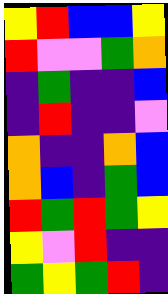[["yellow", "red", "blue", "blue", "yellow"], ["red", "violet", "violet", "green", "orange"], ["indigo", "green", "indigo", "indigo", "blue"], ["indigo", "red", "indigo", "indigo", "violet"], ["orange", "indigo", "indigo", "orange", "blue"], ["orange", "blue", "indigo", "green", "blue"], ["red", "green", "red", "green", "yellow"], ["yellow", "violet", "red", "indigo", "indigo"], ["green", "yellow", "green", "red", "indigo"]]